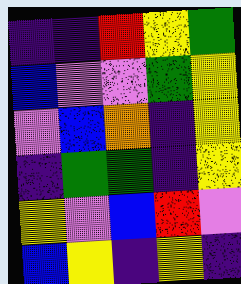[["indigo", "indigo", "red", "yellow", "green"], ["blue", "violet", "violet", "green", "yellow"], ["violet", "blue", "orange", "indigo", "yellow"], ["indigo", "green", "green", "indigo", "yellow"], ["yellow", "violet", "blue", "red", "violet"], ["blue", "yellow", "indigo", "yellow", "indigo"]]